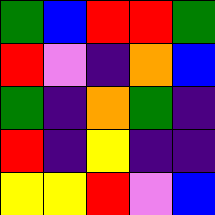[["green", "blue", "red", "red", "green"], ["red", "violet", "indigo", "orange", "blue"], ["green", "indigo", "orange", "green", "indigo"], ["red", "indigo", "yellow", "indigo", "indigo"], ["yellow", "yellow", "red", "violet", "blue"]]